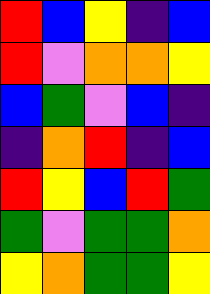[["red", "blue", "yellow", "indigo", "blue"], ["red", "violet", "orange", "orange", "yellow"], ["blue", "green", "violet", "blue", "indigo"], ["indigo", "orange", "red", "indigo", "blue"], ["red", "yellow", "blue", "red", "green"], ["green", "violet", "green", "green", "orange"], ["yellow", "orange", "green", "green", "yellow"]]